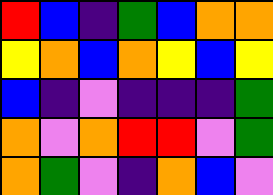[["red", "blue", "indigo", "green", "blue", "orange", "orange"], ["yellow", "orange", "blue", "orange", "yellow", "blue", "yellow"], ["blue", "indigo", "violet", "indigo", "indigo", "indigo", "green"], ["orange", "violet", "orange", "red", "red", "violet", "green"], ["orange", "green", "violet", "indigo", "orange", "blue", "violet"]]